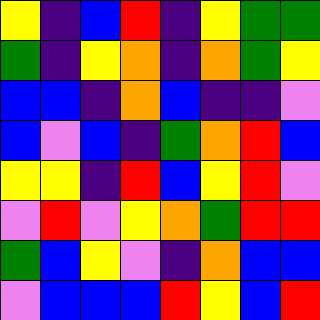[["yellow", "indigo", "blue", "red", "indigo", "yellow", "green", "green"], ["green", "indigo", "yellow", "orange", "indigo", "orange", "green", "yellow"], ["blue", "blue", "indigo", "orange", "blue", "indigo", "indigo", "violet"], ["blue", "violet", "blue", "indigo", "green", "orange", "red", "blue"], ["yellow", "yellow", "indigo", "red", "blue", "yellow", "red", "violet"], ["violet", "red", "violet", "yellow", "orange", "green", "red", "red"], ["green", "blue", "yellow", "violet", "indigo", "orange", "blue", "blue"], ["violet", "blue", "blue", "blue", "red", "yellow", "blue", "red"]]